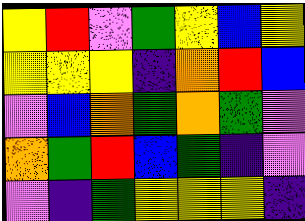[["yellow", "red", "violet", "green", "yellow", "blue", "yellow"], ["yellow", "yellow", "yellow", "indigo", "orange", "red", "blue"], ["violet", "blue", "orange", "green", "orange", "green", "violet"], ["orange", "green", "red", "blue", "green", "indigo", "violet"], ["violet", "indigo", "green", "yellow", "yellow", "yellow", "indigo"]]